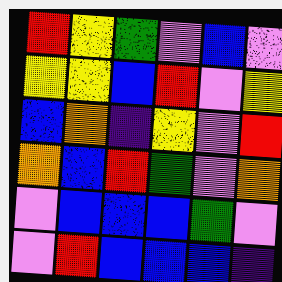[["red", "yellow", "green", "violet", "blue", "violet"], ["yellow", "yellow", "blue", "red", "violet", "yellow"], ["blue", "orange", "indigo", "yellow", "violet", "red"], ["orange", "blue", "red", "green", "violet", "orange"], ["violet", "blue", "blue", "blue", "green", "violet"], ["violet", "red", "blue", "blue", "blue", "indigo"]]